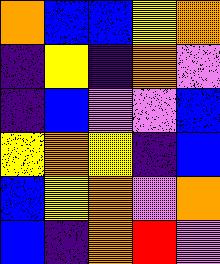[["orange", "blue", "blue", "yellow", "orange"], ["indigo", "yellow", "indigo", "orange", "violet"], ["indigo", "blue", "violet", "violet", "blue"], ["yellow", "orange", "yellow", "indigo", "blue"], ["blue", "yellow", "orange", "violet", "orange"], ["blue", "indigo", "orange", "red", "violet"]]